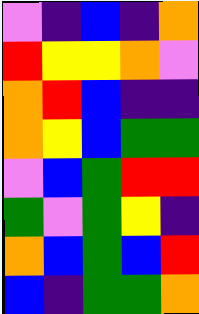[["violet", "indigo", "blue", "indigo", "orange"], ["red", "yellow", "yellow", "orange", "violet"], ["orange", "red", "blue", "indigo", "indigo"], ["orange", "yellow", "blue", "green", "green"], ["violet", "blue", "green", "red", "red"], ["green", "violet", "green", "yellow", "indigo"], ["orange", "blue", "green", "blue", "red"], ["blue", "indigo", "green", "green", "orange"]]